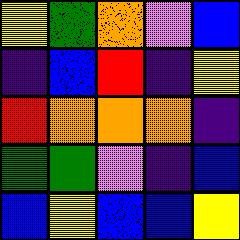[["yellow", "green", "orange", "violet", "blue"], ["indigo", "blue", "red", "indigo", "yellow"], ["red", "orange", "orange", "orange", "indigo"], ["green", "green", "violet", "indigo", "blue"], ["blue", "yellow", "blue", "blue", "yellow"]]